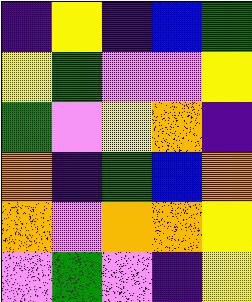[["indigo", "yellow", "indigo", "blue", "green"], ["yellow", "green", "violet", "violet", "yellow"], ["green", "violet", "yellow", "orange", "indigo"], ["orange", "indigo", "green", "blue", "orange"], ["orange", "violet", "orange", "orange", "yellow"], ["violet", "green", "violet", "indigo", "yellow"]]